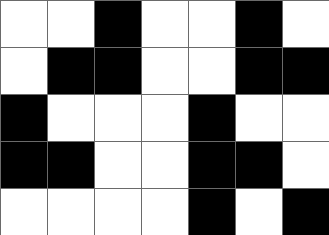[["white", "white", "black", "white", "white", "black", "white"], ["white", "black", "black", "white", "white", "black", "black"], ["black", "white", "white", "white", "black", "white", "white"], ["black", "black", "white", "white", "black", "black", "white"], ["white", "white", "white", "white", "black", "white", "black"]]